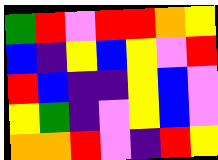[["green", "red", "violet", "red", "red", "orange", "yellow"], ["blue", "indigo", "yellow", "blue", "yellow", "violet", "red"], ["red", "blue", "indigo", "indigo", "yellow", "blue", "violet"], ["yellow", "green", "indigo", "violet", "yellow", "blue", "violet"], ["orange", "orange", "red", "violet", "indigo", "red", "yellow"]]